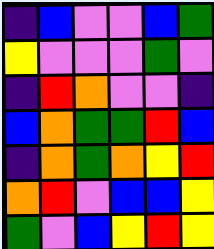[["indigo", "blue", "violet", "violet", "blue", "green"], ["yellow", "violet", "violet", "violet", "green", "violet"], ["indigo", "red", "orange", "violet", "violet", "indigo"], ["blue", "orange", "green", "green", "red", "blue"], ["indigo", "orange", "green", "orange", "yellow", "red"], ["orange", "red", "violet", "blue", "blue", "yellow"], ["green", "violet", "blue", "yellow", "red", "yellow"]]